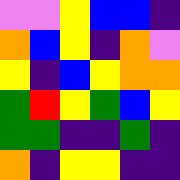[["violet", "violet", "yellow", "blue", "blue", "indigo"], ["orange", "blue", "yellow", "indigo", "orange", "violet"], ["yellow", "indigo", "blue", "yellow", "orange", "orange"], ["green", "red", "yellow", "green", "blue", "yellow"], ["green", "green", "indigo", "indigo", "green", "indigo"], ["orange", "indigo", "yellow", "yellow", "indigo", "indigo"]]